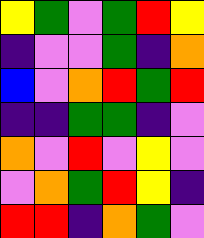[["yellow", "green", "violet", "green", "red", "yellow"], ["indigo", "violet", "violet", "green", "indigo", "orange"], ["blue", "violet", "orange", "red", "green", "red"], ["indigo", "indigo", "green", "green", "indigo", "violet"], ["orange", "violet", "red", "violet", "yellow", "violet"], ["violet", "orange", "green", "red", "yellow", "indigo"], ["red", "red", "indigo", "orange", "green", "violet"]]